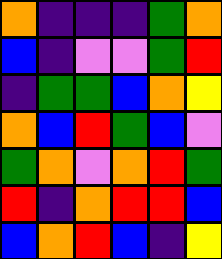[["orange", "indigo", "indigo", "indigo", "green", "orange"], ["blue", "indigo", "violet", "violet", "green", "red"], ["indigo", "green", "green", "blue", "orange", "yellow"], ["orange", "blue", "red", "green", "blue", "violet"], ["green", "orange", "violet", "orange", "red", "green"], ["red", "indigo", "orange", "red", "red", "blue"], ["blue", "orange", "red", "blue", "indigo", "yellow"]]